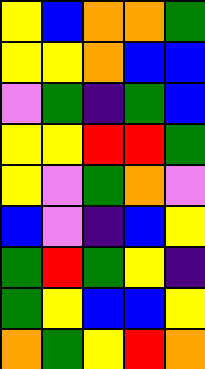[["yellow", "blue", "orange", "orange", "green"], ["yellow", "yellow", "orange", "blue", "blue"], ["violet", "green", "indigo", "green", "blue"], ["yellow", "yellow", "red", "red", "green"], ["yellow", "violet", "green", "orange", "violet"], ["blue", "violet", "indigo", "blue", "yellow"], ["green", "red", "green", "yellow", "indigo"], ["green", "yellow", "blue", "blue", "yellow"], ["orange", "green", "yellow", "red", "orange"]]